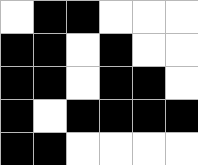[["white", "black", "black", "white", "white", "white"], ["black", "black", "white", "black", "white", "white"], ["black", "black", "white", "black", "black", "white"], ["black", "white", "black", "black", "black", "black"], ["black", "black", "white", "white", "white", "white"]]